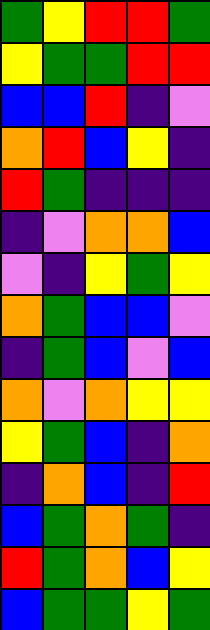[["green", "yellow", "red", "red", "green"], ["yellow", "green", "green", "red", "red"], ["blue", "blue", "red", "indigo", "violet"], ["orange", "red", "blue", "yellow", "indigo"], ["red", "green", "indigo", "indigo", "indigo"], ["indigo", "violet", "orange", "orange", "blue"], ["violet", "indigo", "yellow", "green", "yellow"], ["orange", "green", "blue", "blue", "violet"], ["indigo", "green", "blue", "violet", "blue"], ["orange", "violet", "orange", "yellow", "yellow"], ["yellow", "green", "blue", "indigo", "orange"], ["indigo", "orange", "blue", "indigo", "red"], ["blue", "green", "orange", "green", "indigo"], ["red", "green", "orange", "blue", "yellow"], ["blue", "green", "green", "yellow", "green"]]